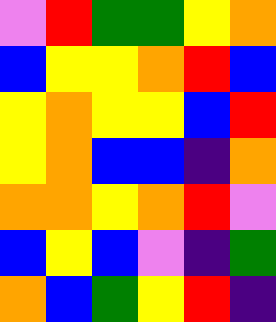[["violet", "red", "green", "green", "yellow", "orange"], ["blue", "yellow", "yellow", "orange", "red", "blue"], ["yellow", "orange", "yellow", "yellow", "blue", "red"], ["yellow", "orange", "blue", "blue", "indigo", "orange"], ["orange", "orange", "yellow", "orange", "red", "violet"], ["blue", "yellow", "blue", "violet", "indigo", "green"], ["orange", "blue", "green", "yellow", "red", "indigo"]]